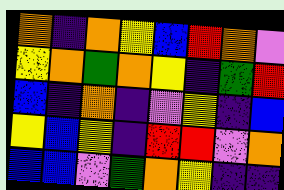[["orange", "indigo", "orange", "yellow", "blue", "red", "orange", "violet"], ["yellow", "orange", "green", "orange", "yellow", "indigo", "green", "red"], ["blue", "indigo", "orange", "indigo", "violet", "yellow", "indigo", "blue"], ["yellow", "blue", "yellow", "indigo", "red", "red", "violet", "orange"], ["blue", "blue", "violet", "green", "orange", "yellow", "indigo", "indigo"]]